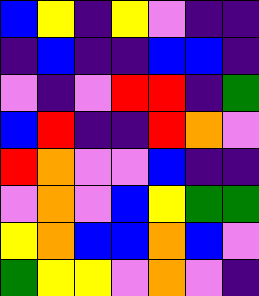[["blue", "yellow", "indigo", "yellow", "violet", "indigo", "indigo"], ["indigo", "blue", "indigo", "indigo", "blue", "blue", "indigo"], ["violet", "indigo", "violet", "red", "red", "indigo", "green"], ["blue", "red", "indigo", "indigo", "red", "orange", "violet"], ["red", "orange", "violet", "violet", "blue", "indigo", "indigo"], ["violet", "orange", "violet", "blue", "yellow", "green", "green"], ["yellow", "orange", "blue", "blue", "orange", "blue", "violet"], ["green", "yellow", "yellow", "violet", "orange", "violet", "indigo"]]